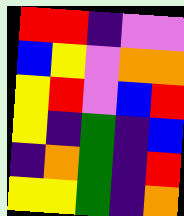[["red", "red", "indigo", "violet", "violet"], ["blue", "yellow", "violet", "orange", "orange"], ["yellow", "red", "violet", "blue", "red"], ["yellow", "indigo", "green", "indigo", "blue"], ["indigo", "orange", "green", "indigo", "red"], ["yellow", "yellow", "green", "indigo", "orange"]]